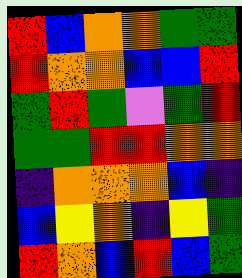[["red", "blue", "orange", "orange", "green", "green"], ["red", "orange", "orange", "blue", "blue", "red"], ["green", "red", "green", "violet", "green", "red"], ["green", "green", "red", "red", "orange", "orange"], ["indigo", "orange", "orange", "orange", "blue", "indigo"], ["blue", "yellow", "orange", "indigo", "yellow", "green"], ["red", "orange", "blue", "red", "blue", "green"]]